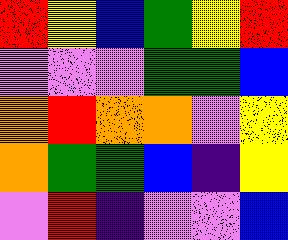[["red", "yellow", "blue", "green", "yellow", "red"], ["violet", "violet", "violet", "green", "green", "blue"], ["orange", "red", "orange", "orange", "violet", "yellow"], ["orange", "green", "green", "blue", "indigo", "yellow"], ["violet", "red", "indigo", "violet", "violet", "blue"]]